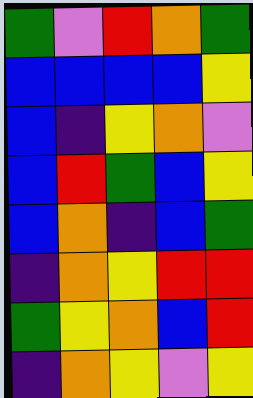[["green", "violet", "red", "orange", "green"], ["blue", "blue", "blue", "blue", "yellow"], ["blue", "indigo", "yellow", "orange", "violet"], ["blue", "red", "green", "blue", "yellow"], ["blue", "orange", "indigo", "blue", "green"], ["indigo", "orange", "yellow", "red", "red"], ["green", "yellow", "orange", "blue", "red"], ["indigo", "orange", "yellow", "violet", "yellow"]]